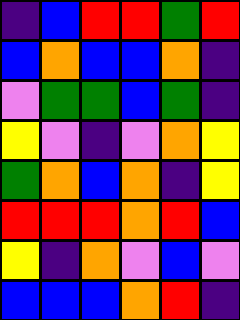[["indigo", "blue", "red", "red", "green", "red"], ["blue", "orange", "blue", "blue", "orange", "indigo"], ["violet", "green", "green", "blue", "green", "indigo"], ["yellow", "violet", "indigo", "violet", "orange", "yellow"], ["green", "orange", "blue", "orange", "indigo", "yellow"], ["red", "red", "red", "orange", "red", "blue"], ["yellow", "indigo", "orange", "violet", "blue", "violet"], ["blue", "blue", "blue", "orange", "red", "indigo"]]